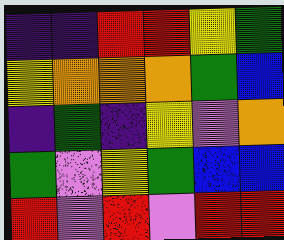[["indigo", "indigo", "red", "red", "yellow", "green"], ["yellow", "orange", "orange", "orange", "green", "blue"], ["indigo", "green", "indigo", "yellow", "violet", "orange"], ["green", "violet", "yellow", "green", "blue", "blue"], ["red", "violet", "red", "violet", "red", "red"]]